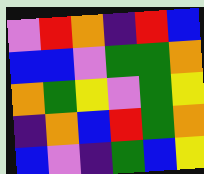[["violet", "red", "orange", "indigo", "red", "blue"], ["blue", "blue", "violet", "green", "green", "orange"], ["orange", "green", "yellow", "violet", "green", "yellow"], ["indigo", "orange", "blue", "red", "green", "orange"], ["blue", "violet", "indigo", "green", "blue", "yellow"]]